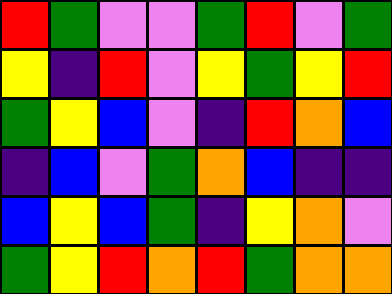[["red", "green", "violet", "violet", "green", "red", "violet", "green"], ["yellow", "indigo", "red", "violet", "yellow", "green", "yellow", "red"], ["green", "yellow", "blue", "violet", "indigo", "red", "orange", "blue"], ["indigo", "blue", "violet", "green", "orange", "blue", "indigo", "indigo"], ["blue", "yellow", "blue", "green", "indigo", "yellow", "orange", "violet"], ["green", "yellow", "red", "orange", "red", "green", "orange", "orange"]]